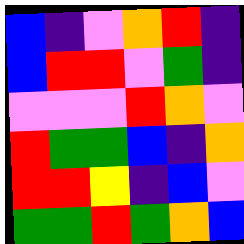[["blue", "indigo", "violet", "orange", "red", "indigo"], ["blue", "red", "red", "violet", "green", "indigo"], ["violet", "violet", "violet", "red", "orange", "violet"], ["red", "green", "green", "blue", "indigo", "orange"], ["red", "red", "yellow", "indigo", "blue", "violet"], ["green", "green", "red", "green", "orange", "blue"]]